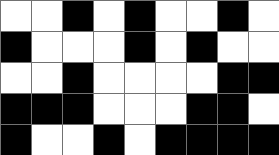[["white", "white", "black", "white", "black", "white", "white", "black", "white"], ["black", "white", "white", "white", "black", "white", "black", "white", "white"], ["white", "white", "black", "white", "white", "white", "white", "black", "black"], ["black", "black", "black", "white", "white", "white", "black", "black", "white"], ["black", "white", "white", "black", "white", "black", "black", "black", "black"]]